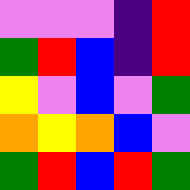[["violet", "violet", "violet", "indigo", "red"], ["green", "red", "blue", "indigo", "red"], ["yellow", "violet", "blue", "violet", "green"], ["orange", "yellow", "orange", "blue", "violet"], ["green", "red", "blue", "red", "green"]]